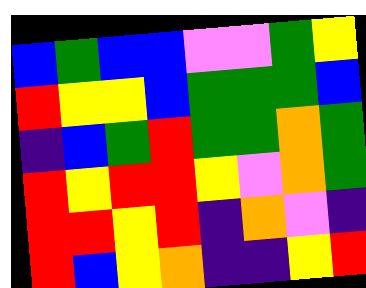[["blue", "green", "blue", "blue", "violet", "violet", "green", "yellow"], ["red", "yellow", "yellow", "blue", "green", "green", "green", "blue"], ["indigo", "blue", "green", "red", "green", "green", "orange", "green"], ["red", "yellow", "red", "red", "yellow", "violet", "orange", "green"], ["red", "red", "yellow", "red", "indigo", "orange", "violet", "indigo"], ["red", "blue", "yellow", "orange", "indigo", "indigo", "yellow", "red"]]